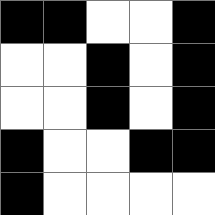[["black", "black", "white", "white", "black"], ["white", "white", "black", "white", "black"], ["white", "white", "black", "white", "black"], ["black", "white", "white", "black", "black"], ["black", "white", "white", "white", "white"]]